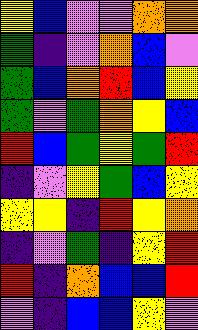[["yellow", "blue", "violet", "violet", "orange", "orange"], ["green", "indigo", "violet", "orange", "blue", "violet"], ["green", "blue", "orange", "red", "blue", "yellow"], ["green", "violet", "green", "orange", "yellow", "blue"], ["red", "blue", "green", "yellow", "green", "red"], ["indigo", "violet", "yellow", "green", "blue", "yellow"], ["yellow", "yellow", "indigo", "red", "yellow", "orange"], ["indigo", "violet", "green", "indigo", "yellow", "red"], ["red", "indigo", "orange", "blue", "blue", "red"], ["violet", "indigo", "blue", "blue", "yellow", "violet"]]